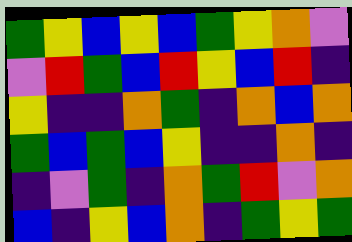[["green", "yellow", "blue", "yellow", "blue", "green", "yellow", "orange", "violet"], ["violet", "red", "green", "blue", "red", "yellow", "blue", "red", "indigo"], ["yellow", "indigo", "indigo", "orange", "green", "indigo", "orange", "blue", "orange"], ["green", "blue", "green", "blue", "yellow", "indigo", "indigo", "orange", "indigo"], ["indigo", "violet", "green", "indigo", "orange", "green", "red", "violet", "orange"], ["blue", "indigo", "yellow", "blue", "orange", "indigo", "green", "yellow", "green"]]